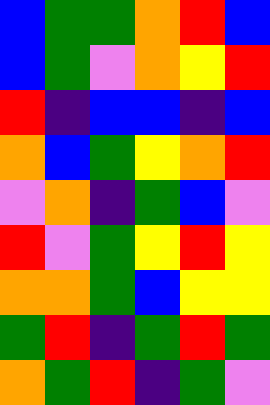[["blue", "green", "green", "orange", "red", "blue"], ["blue", "green", "violet", "orange", "yellow", "red"], ["red", "indigo", "blue", "blue", "indigo", "blue"], ["orange", "blue", "green", "yellow", "orange", "red"], ["violet", "orange", "indigo", "green", "blue", "violet"], ["red", "violet", "green", "yellow", "red", "yellow"], ["orange", "orange", "green", "blue", "yellow", "yellow"], ["green", "red", "indigo", "green", "red", "green"], ["orange", "green", "red", "indigo", "green", "violet"]]